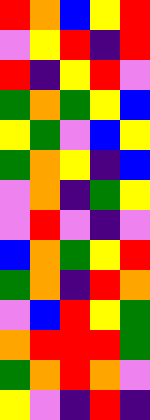[["red", "orange", "blue", "yellow", "red"], ["violet", "yellow", "red", "indigo", "red"], ["red", "indigo", "yellow", "red", "violet"], ["green", "orange", "green", "yellow", "blue"], ["yellow", "green", "violet", "blue", "yellow"], ["green", "orange", "yellow", "indigo", "blue"], ["violet", "orange", "indigo", "green", "yellow"], ["violet", "red", "violet", "indigo", "violet"], ["blue", "orange", "green", "yellow", "red"], ["green", "orange", "indigo", "red", "orange"], ["violet", "blue", "red", "yellow", "green"], ["orange", "red", "red", "red", "green"], ["green", "orange", "red", "orange", "violet"], ["yellow", "violet", "indigo", "red", "indigo"]]